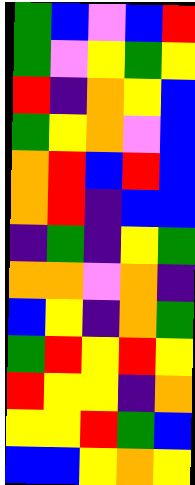[["green", "blue", "violet", "blue", "red"], ["green", "violet", "yellow", "green", "yellow"], ["red", "indigo", "orange", "yellow", "blue"], ["green", "yellow", "orange", "violet", "blue"], ["orange", "red", "blue", "red", "blue"], ["orange", "red", "indigo", "blue", "blue"], ["indigo", "green", "indigo", "yellow", "green"], ["orange", "orange", "violet", "orange", "indigo"], ["blue", "yellow", "indigo", "orange", "green"], ["green", "red", "yellow", "red", "yellow"], ["red", "yellow", "yellow", "indigo", "orange"], ["yellow", "yellow", "red", "green", "blue"], ["blue", "blue", "yellow", "orange", "yellow"]]